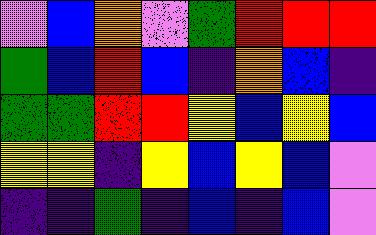[["violet", "blue", "orange", "violet", "green", "red", "red", "red"], ["green", "blue", "red", "blue", "indigo", "orange", "blue", "indigo"], ["green", "green", "red", "red", "yellow", "blue", "yellow", "blue"], ["yellow", "yellow", "indigo", "yellow", "blue", "yellow", "blue", "violet"], ["indigo", "indigo", "green", "indigo", "blue", "indigo", "blue", "violet"]]